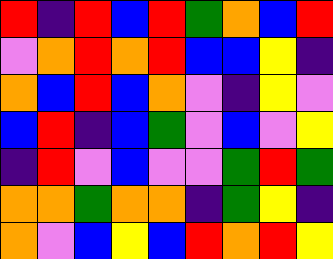[["red", "indigo", "red", "blue", "red", "green", "orange", "blue", "red"], ["violet", "orange", "red", "orange", "red", "blue", "blue", "yellow", "indigo"], ["orange", "blue", "red", "blue", "orange", "violet", "indigo", "yellow", "violet"], ["blue", "red", "indigo", "blue", "green", "violet", "blue", "violet", "yellow"], ["indigo", "red", "violet", "blue", "violet", "violet", "green", "red", "green"], ["orange", "orange", "green", "orange", "orange", "indigo", "green", "yellow", "indigo"], ["orange", "violet", "blue", "yellow", "blue", "red", "orange", "red", "yellow"]]